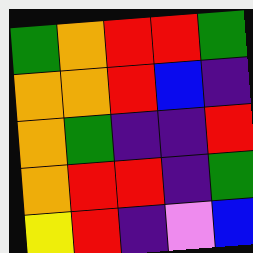[["green", "orange", "red", "red", "green"], ["orange", "orange", "red", "blue", "indigo"], ["orange", "green", "indigo", "indigo", "red"], ["orange", "red", "red", "indigo", "green"], ["yellow", "red", "indigo", "violet", "blue"]]